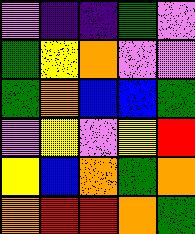[["violet", "indigo", "indigo", "green", "violet"], ["green", "yellow", "orange", "violet", "violet"], ["green", "orange", "blue", "blue", "green"], ["violet", "yellow", "violet", "yellow", "red"], ["yellow", "blue", "orange", "green", "orange"], ["orange", "red", "red", "orange", "green"]]